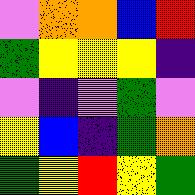[["violet", "orange", "orange", "blue", "red"], ["green", "yellow", "yellow", "yellow", "indigo"], ["violet", "indigo", "violet", "green", "violet"], ["yellow", "blue", "indigo", "green", "orange"], ["green", "yellow", "red", "yellow", "green"]]